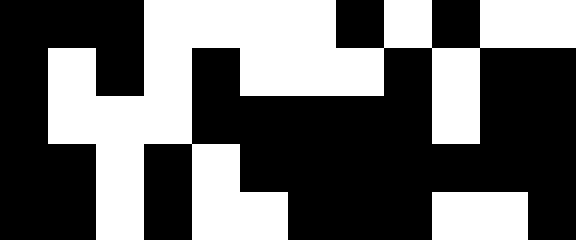[["black", "black", "black", "white", "white", "white", "white", "black", "white", "black", "white", "white"], ["black", "white", "black", "white", "black", "white", "white", "white", "black", "white", "black", "black"], ["black", "white", "white", "white", "black", "black", "black", "black", "black", "white", "black", "black"], ["black", "black", "white", "black", "white", "black", "black", "black", "black", "black", "black", "black"], ["black", "black", "white", "black", "white", "white", "black", "black", "black", "white", "white", "black"]]